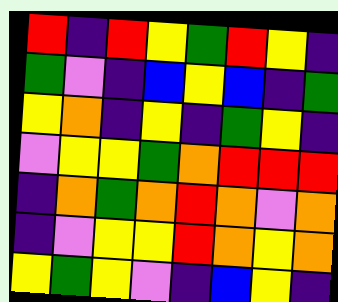[["red", "indigo", "red", "yellow", "green", "red", "yellow", "indigo"], ["green", "violet", "indigo", "blue", "yellow", "blue", "indigo", "green"], ["yellow", "orange", "indigo", "yellow", "indigo", "green", "yellow", "indigo"], ["violet", "yellow", "yellow", "green", "orange", "red", "red", "red"], ["indigo", "orange", "green", "orange", "red", "orange", "violet", "orange"], ["indigo", "violet", "yellow", "yellow", "red", "orange", "yellow", "orange"], ["yellow", "green", "yellow", "violet", "indigo", "blue", "yellow", "indigo"]]